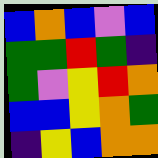[["blue", "orange", "blue", "violet", "blue"], ["green", "green", "red", "green", "indigo"], ["green", "violet", "yellow", "red", "orange"], ["blue", "blue", "yellow", "orange", "green"], ["indigo", "yellow", "blue", "orange", "orange"]]